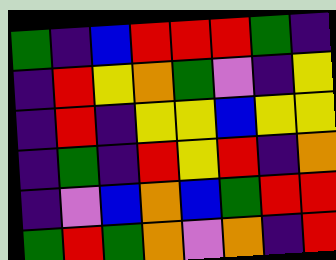[["green", "indigo", "blue", "red", "red", "red", "green", "indigo"], ["indigo", "red", "yellow", "orange", "green", "violet", "indigo", "yellow"], ["indigo", "red", "indigo", "yellow", "yellow", "blue", "yellow", "yellow"], ["indigo", "green", "indigo", "red", "yellow", "red", "indigo", "orange"], ["indigo", "violet", "blue", "orange", "blue", "green", "red", "red"], ["green", "red", "green", "orange", "violet", "orange", "indigo", "red"]]